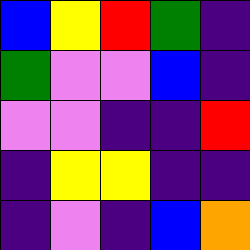[["blue", "yellow", "red", "green", "indigo"], ["green", "violet", "violet", "blue", "indigo"], ["violet", "violet", "indigo", "indigo", "red"], ["indigo", "yellow", "yellow", "indigo", "indigo"], ["indigo", "violet", "indigo", "blue", "orange"]]